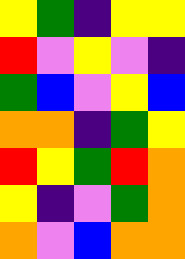[["yellow", "green", "indigo", "yellow", "yellow"], ["red", "violet", "yellow", "violet", "indigo"], ["green", "blue", "violet", "yellow", "blue"], ["orange", "orange", "indigo", "green", "yellow"], ["red", "yellow", "green", "red", "orange"], ["yellow", "indigo", "violet", "green", "orange"], ["orange", "violet", "blue", "orange", "orange"]]